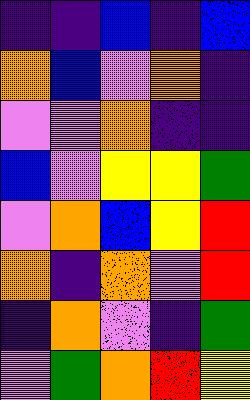[["indigo", "indigo", "blue", "indigo", "blue"], ["orange", "blue", "violet", "orange", "indigo"], ["violet", "violet", "orange", "indigo", "indigo"], ["blue", "violet", "yellow", "yellow", "green"], ["violet", "orange", "blue", "yellow", "red"], ["orange", "indigo", "orange", "violet", "red"], ["indigo", "orange", "violet", "indigo", "green"], ["violet", "green", "orange", "red", "yellow"]]